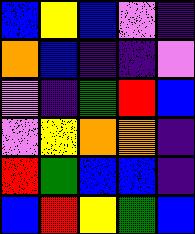[["blue", "yellow", "blue", "violet", "indigo"], ["orange", "blue", "indigo", "indigo", "violet"], ["violet", "indigo", "green", "red", "blue"], ["violet", "yellow", "orange", "orange", "indigo"], ["red", "green", "blue", "blue", "indigo"], ["blue", "red", "yellow", "green", "blue"]]